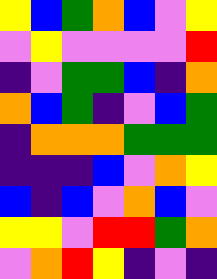[["yellow", "blue", "green", "orange", "blue", "violet", "yellow"], ["violet", "yellow", "violet", "violet", "violet", "violet", "red"], ["indigo", "violet", "green", "green", "blue", "indigo", "orange"], ["orange", "blue", "green", "indigo", "violet", "blue", "green"], ["indigo", "orange", "orange", "orange", "green", "green", "green"], ["indigo", "indigo", "indigo", "blue", "violet", "orange", "yellow"], ["blue", "indigo", "blue", "violet", "orange", "blue", "violet"], ["yellow", "yellow", "violet", "red", "red", "green", "orange"], ["violet", "orange", "red", "yellow", "indigo", "violet", "indigo"]]